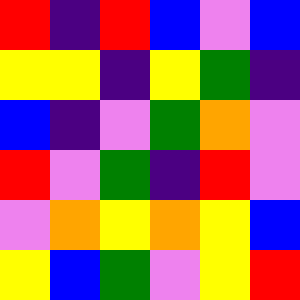[["red", "indigo", "red", "blue", "violet", "blue"], ["yellow", "yellow", "indigo", "yellow", "green", "indigo"], ["blue", "indigo", "violet", "green", "orange", "violet"], ["red", "violet", "green", "indigo", "red", "violet"], ["violet", "orange", "yellow", "orange", "yellow", "blue"], ["yellow", "blue", "green", "violet", "yellow", "red"]]